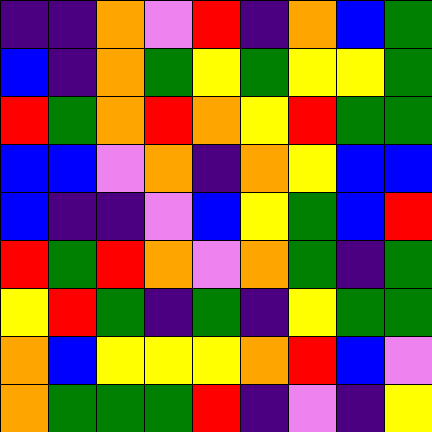[["indigo", "indigo", "orange", "violet", "red", "indigo", "orange", "blue", "green"], ["blue", "indigo", "orange", "green", "yellow", "green", "yellow", "yellow", "green"], ["red", "green", "orange", "red", "orange", "yellow", "red", "green", "green"], ["blue", "blue", "violet", "orange", "indigo", "orange", "yellow", "blue", "blue"], ["blue", "indigo", "indigo", "violet", "blue", "yellow", "green", "blue", "red"], ["red", "green", "red", "orange", "violet", "orange", "green", "indigo", "green"], ["yellow", "red", "green", "indigo", "green", "indigo", "yellow", "green", "green"], ["orange", "blue", "yellow", "yellow", "yellow", "orange", "red", "blue", "violet"], ["orange", "green", "green", "green", "red", "indigo", "violet", "indigo", "yellow"]]